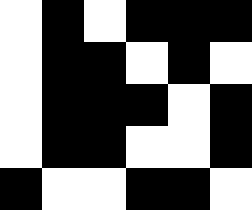[["white", "black", "white", "black", "black", "black"], ["white", "black", "black", "white", "black", "white"], ["white", "black", "black", "black", "white", "black"], ["white", "black", "black", "white", "white", "black"], ["black", "white", "white", "black", "black", "white"]]